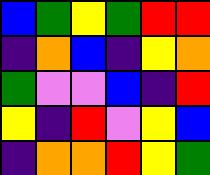[["blue", "green", "yellow", "green", "red", "red"], ["indigo", "orange", "blue", "indigo", "yellow", "orange"], ["green", "violet", "violet", "blue", "indigo", "red"], ["yellow", "indigo", "red", "violet", "yellow", "blue"], ["indigo", "orange", "orange", "red", "yellow", "green"]]